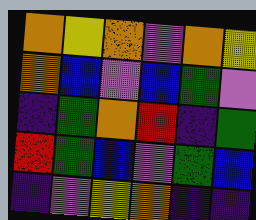[["orange", "yellow", "orange", "violet", "orange", "yellow"], ["orange", "blue", "violet", "blue", "green", "violet"], ["indigo", "green", "orange", "red", "indigo", "green"], ["red", "green", "blue", "violet", "green", "blue"], ["indigo", "violet", "yellow", "orange", "indigo", "indigo"]]